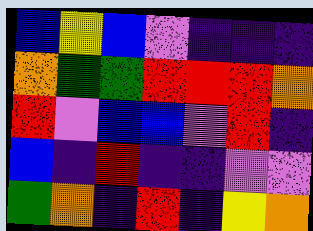[["blue", "yellow", "blue", "violet", "indigo", "indigo", "indigo"], ["orange", "green", "green", "red", "red", "red", "orange"], ["red", "violet", "blue", "blue", "violet", "red", "indigo"], ["blue", "indigo", "red", "indigo", "indigo", "violet", "violet"], ["green", "orange", "indigo", "red", "indigo", "yellow", "orange"]]